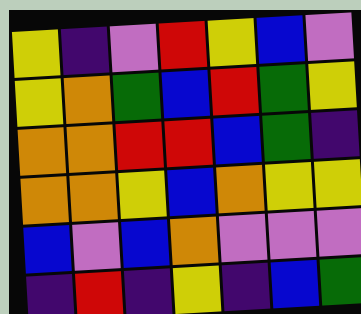[["yellow", "indigo", "violet", "red", "yellow", "blue", "violet"], ["yellow", "orange", "green", "blue", "red", "green", "yellow"], ["orange", "orange", "red", "red", "blue", "green", "indigo"], ["orange", "orange", "yellow", "blue", "orange", "yellow", "yellow"], ["blue", "violet", "blue", "orange", "violet", "violet", "violet"], ["indigo", "red", "indigo", "yellow", "indigo", "blue", "green"]]